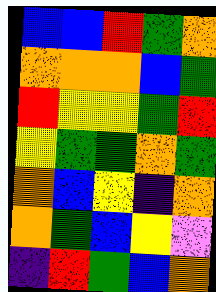[["blue", "blue", "red", "green", "orange"], ["orange", "orange", "orange", "blue", "green"], ["red", "yellow", "yellow", "green", "red"], ["yellow", "green", "green", "orange", "green"], ["orange", "blue", "yellow", "indigo", "orange"], ["orange", "green", "blue", "yellow", "violet"], ["indigo", "red", "green", "blue", "orange"]]